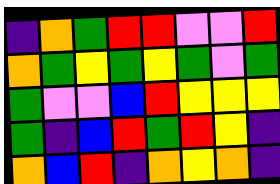[["indigo", "orange", "green", "red", "red", "violet", "violet", "red"], ["orange", "green", "yellow", "green", "yellow", "green", "violet", "green"], ["green", "violet", "violet", "blue", "red", "yellow", "yellow", "yellow"], ["green", "indigo", "blue", "red", "green", "red", "yellow", "indigo"], ["orange", "blue", "red", "indigo", "orange", "yellow", "orange", "indigo"]]